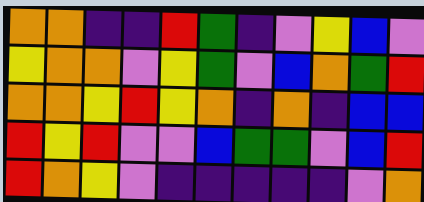[["orange", "orange", "indigo", "indigo", "red", "green", "indigo", "violet", "yellow", "blue", "violet"], ["yellow", "orange", "orange", "violet", "yellow", "green", "violet", "blue", "orange", "green", "red"], ["orange", "orange", "yellow", "red", "yellow", "orange", "indigo", "orange", "indigo", "blue", "blue"], ["red", "yellow", "red", "violet", "violet", "blue", "green", "green", "violet", "blue", "red"], ["red", "orange", "yellow", "violet", "indigo", "indigo", "indigo", "indigo", "indigo", "violet", "orange"]]